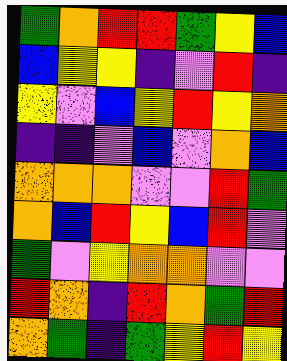[["green", "orange", "red", "red", "green", "yellow", "blue"], ["blue", "yellow", "yellow", "indigo", "violet", "red", "indigo"], ["yellow", "violet", "blue", "yellow", "red", "yellow", "orange"], ["indigo", "indigo", "violet", "blue", "violet", "orange", "blue"], ["orange", "orange", "orange", "violet", "violet", "red", "green"], ["orange", "blue", "red", "yellow", "blue", "red", "violet"], ["green", "violet", "yellow", "orange", "orange", "violet", "violet"], ["red", "orange", "indigo", "red", "orange", "green", "red"], ["orange", "green", "indigo", "green", "yellow", "red", "yellow"]]